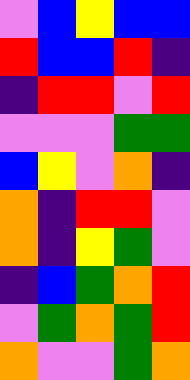[["violet", "blue", "yellow", "blue", "blue"], ["red", "blue", "blue", "red", "indigo"], ["indigo", "red", "red", "violet", "red"], ["violet", "violet", "violet", "green", "green"], ["blue", "yellow", "violet", "orange", "indigo"], ["orange", "indigo", "red", "red", "violet"], ["orange", "indigo", "yellow", "green", "violet"], ["indigo", "blue", "green", "orange", "red"], ["violet", "green", "orange", "green", "red"], ["orange", "violet", "violet", "green", "orange"]]